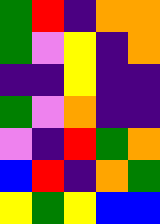[["green", "red", "indigo", "orange", "orange"], ["green", "violet", "yellow", "indigo", "orange"], ["indigo", "indigo", "yellow", "indigo", "indigo"], ["green", "violet", "orange", "indigo", "indigo"], ["violet", "indigo", "red", "green", "orange"], ["blue", "red", "indigo", "orange", "green"], ["yellow", "green", "yellow", "blue", "blue"]]